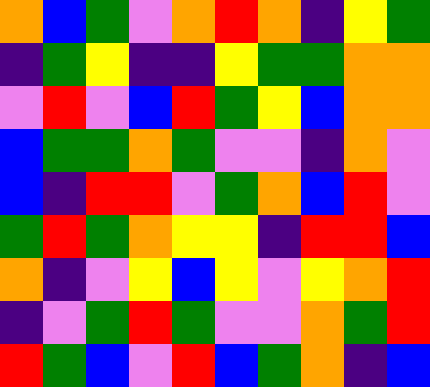[["orange", "blue", "green", "violet", "orange", "red", "orange", "indigo", "yellow", "green"], ["indigo", "green", "yellow", "indigo", "indigo", "yellow", "green", "green", "orange", "orange"], ["violet", "red", "violet", "blue", "red", "green", "yellow", "blue", "orange", "orange"], ["blue", "green", "green", "orange", "green", "violet", "violet", "indigo", "orange", "violet"], ["blue", "indigo", "red", "red", "violet", "green", "orange", "blue", "red", "violet"], ["green", "red", "green", "orange", "yellow", "yellow", "indigo", "red", "red", "blue"], ["orange", "indigo", "violet", "yellow", "blue", "yellow", "violet", "yellow", "orange", "red"], ["indigo", "violet", "green", "red", "green", "violet", "violet", "orange", "green", "red"], ["red", "green", "blue", "violet", "red", "blue", "green", "orange", "indigo", "blue"]]